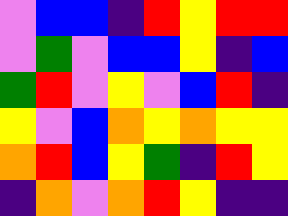[["violet", "blue", "blue", "indigo", "red", "yellow", "red", "red"], ["violet", "green", "violet", "blue", "blue", "yellow", "indigo", "blue"], ["green", "red", "violet", "yellow", "violet", "blue", "red", "indigo"], ["yellow", "violet", "blue", "orange", "yellow", "orange", "yellow", "yellow"], ["orange", "red", "blue", "yellow", "green", "indigo", "red", "yellow"], ["indigo", "orange", "violet", "orange", "red", "yellow", "indigo", "indigo"]]